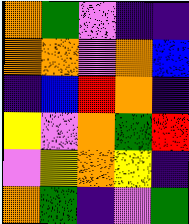[["orange", "green", "violet", "indigo", "indigo"], ["orange", "orange", "violet", "orange", "blue"], ["indigo", "blue", "red", "orange", "indigo"], ["yellow", "violet", "orange", "green", "red"], ["violet", "yellow", "orange", "yellow", "indigo"], ["orange", "green", "indigo", "violet", "green"]]